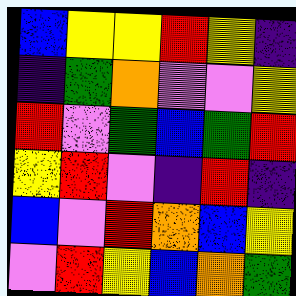[["blue", "yellow", "yellow", "red", "yellow", "indigo"], ["indigo", "green", "orange", "violet", "violet", "yellow"], ["red", "violet", "green", "blue", "green", "red"], ["yellow", "red", "violet", "indigo", "red", "indigo"], ["blue", "violet", "red", "orange", "blue", "yellow"], ["violet", "red", "yellow", "blue", "orange", "green"]]